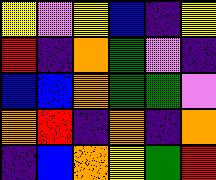[["yellow", "violet", "yellow", "blue", "indigo", "yellow"], ["red", "indigo", "orange", "green", "violet", "indigo"], ["blue", "blue", "orange", "green", "green", "violet"], ["orange", "red", "indigo", "orange", "indigo", "orange"], ["indigo", "blue", "orange", "yellow", "green", "red"]]